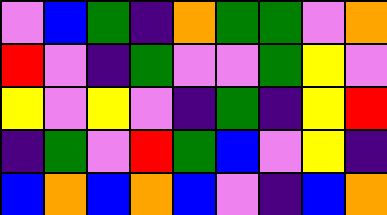[["violet", "blue", "green", "indigo", "orange", "green", "green", "violet", "orange"], ["red", "violet", "indigo", "green", "violet", "violet", "green", "yellow", "violet"], ["yellow", "violet", "yellow", "violet", "indigo", "green", "indigo", "yellow", "red"], ["indigo", "green", "violet", "red", "green", "blue", "violet", "yellow", "indigo"], ["blue", "orange", "blue", "orange", "blue", "violet", "indigo", "blue", "orange"]]